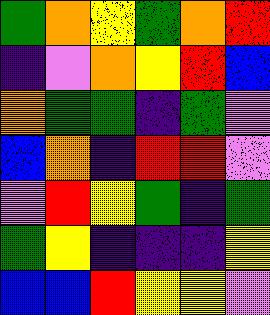[["green", "orange", "yellow", "green", "orange", "red"], ["indigo", "violet", "orange", "yellow", "red", "blue"], ["orange", "green", "green", "indigo", "green", "violet"], ["blue", "orange", "indigo", "red", "red", "violet"], ["violet", "red", "yellow", "green", "indigo", "green"], ["green", "yellow", "indigo", "indigo", "indigo", "yellow"], ["blue", "blue", "red", "yellow", "yellow", "violet"]]